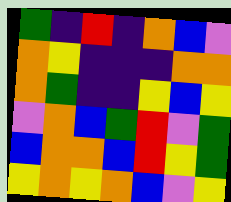[["green", "indigo", "red", "indigo", "orange", "blue", "violet"], ["orange", "yellow", "indigo", "indigo", "indigo", "orange", "orange"], ["orange", "green", "indigo", "indigo", "yellow", "blue", "yellow"], ["violet", "orange", "blue", "green", "red", "violet", "green"], ["blue", "orange", "orange", "blue", "red", "yellow", "green"], ["yellow", "orange", "yellow", "orange", "blue", "violet", "yellow"]]